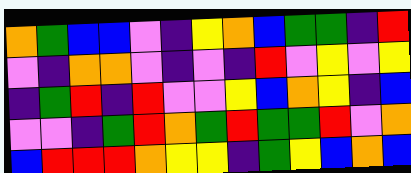[["orange", "green", "blue", "blue", "violet", "indigo", "yellow", "orange", "blue", "green", "green", "indigo", "red"], ["violet", "indigo", "orange", "orange", "violet", "indigo", "violet", "indigo", "red", "violet", "yellow", "violet", "yellow"], ["indigo", "green", "red", "indigo", "red", "violet", "violet", "yellow", "blue", "orange", "yellow", "indigo", "blue"], ["violet", "violet", "indigo", "green", "red", "orange", "green", "red", "green", "green", "red", "violet", "orange"], ["blue", "red", "red", "red", "orange", "yellow", "yellow", "indigo", "green", "yellow", "blue", "orange", "blue"]]